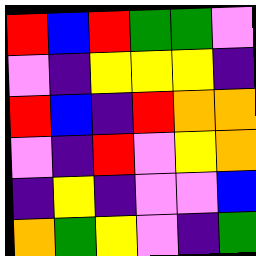[["red", "blue", "red", "green", "green", "violet"], ["violet", "indigo", "yellow", "yellow", "yellow", "indigo"], ["red", "blue", "indigo", "red", "orange", "orange"], ["violet", "indigo", "red", "violet", "yellow", "orange"], ["indigo", "yellow", "indigo", "violet", "violet", "blue"], ["orange", "green", "yellow", "violet", "indigo", "green"]]